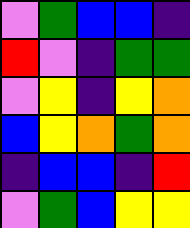[["violet", "green", "blue", "blue", "indigo"], ["red", "violet", "indigo", "green", "green"], ["violet", "yellow", "indigo", "yellow", "orange"], ["blue", "yellow", "orange", "green", "orange"], ["indigo", "blue", "blue", "indigo", "red"], ["violet", "green", "blue", "yellow", "yellow"]]